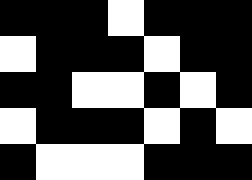[["black", "black", "black", "white", "black", "black", "black"], ["white", "black", "black", "black", "white", "black", "black"], ["black", "black", "white", "white", "black", "white", "black"], ["white", "black", "black", "black", "white", "black", "white"], ["black", "white", "white", "white", "black", "black", "black"]]